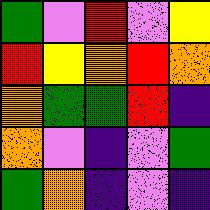[["green", "violet", "red", "violet", "yellow"], ["red", "yellow", "orange", "red", "orange"], ["orange", "green", "green", "red", "indigo"], ["orange", "violet", "indigo", "violet", "green"], ["green", "orange", "indigo", "violet", "indigo"]]